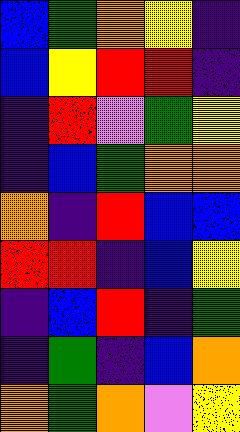[["blue", "green", "orange", "yellow", "indigo"], ["blue", "yellow", "red", "red", "indigo"], ["indigo", "red", "violet", "green", "yellow"], ["indigo", "blue", "green", "orange", "orange"], ["orange", "indigo", "red", "blue", "blue"], ["red", "red", "indigo", "blue", "yellow"], ["indigo", "blue", "red", "indigo", "green"], ["indigo", "green", "indigo", "blue", "orange"], ["orange", "green", "orange", "violet", "yellow"]]